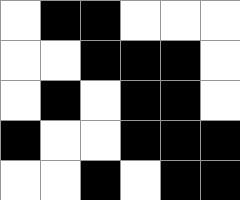[["white", "black", "black", "white", "white", "white"], ["white", "white", "black", "black", "black", "white"], ["white", "black", "white", "black", "black", "white"], ["black", "white", "white", "black", "black", "black"], ["white", "white", "black", "white", "black", "black"]]